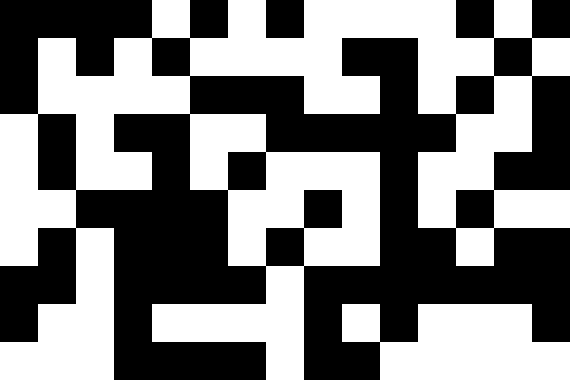[["black", "black", "black", "black", "white", "black", "white", "black", "white", "white", "white", "white", "black", "white", "black"], ["black", "white", "black", "white", "black", "white", "white", "white", "white", "black", "black", "white", "white", "black", "white"], ["black", "white", "white", "white", "white", "black", "black", "black", "white", "white", "black", "white", "black", "white", "black"], ["white", "black", "white", "black", "black", "white", "white", "black", "black", "black", "black", "black", "white", "white", "black"], ["white", "black", "white", "white", "black", "white", "black", "white", "white", "white", "black", "white", "white", "black", "black"], ["white", "white", "black", "black", "black", "black", "white", "white", "black", "white", "black", "white", "black", "white", "white"], ["white", "black", "white", "black", "black", "black", "white", "black", "white", "white", "black", "black", "white", "black", "black"], ["black", "black", "white", "black", "black", "black", "black", "white", "black", "black", "black", "black", "black", "black", "black"], ["black", "white", "white", "black", "white", "white", "white", "white", "black", "white", "black", "white", "white", "white", "black"], ["white", "white", "white", "black", "black", "black", "black", "white", "black", "black", "white", "white", "white", "white", "white"]]